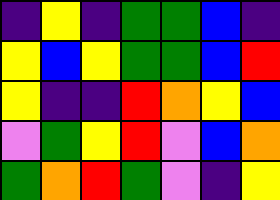[["indigo", "yellow", "indigo", "green", "green", "blue", "indigo"], ["yellow", "blue", "yellow", "green", "green", "blue", "red"], ["yellow", "indigo", "indigo", "red", "orange", "yellow", "blue"], ["violet", "green", "yellow", "red", "violet", "blue", "orange"], ["green", "orange", "red", "green", "violet", "indigo", "yellow"]]